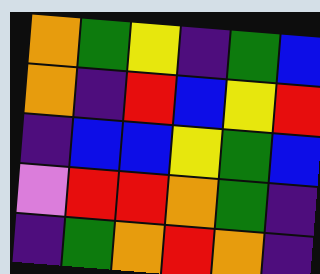[["orange", "green", "yellow", "indigo", "green", "blue"], ["orange", "indigo", "red", "blue", "yellow", "red"], ["indigo", "blue", "blue", "yellow", "green", "blue"], ["violet", "red", "red", "orange", "green", "indigo"], ["indigo", "green", "orange", "red", "orange", "indigo"]]